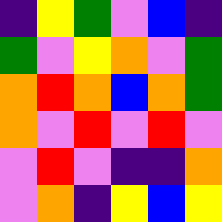[["indigo", "yellow", "green", "violet", "blue", "indigo"], ["green", "violet", "yellow", "orange", "violet", "green"], ["orange", "red", "orange", "blue", "orange", "green"], ["orange", "violet", "red", "violet", "red", "violet"], ["violet", "red", "violet", "indigo", "indigo", "orange"], ["violet", "orange", "indigo", "yellow", "blue", "yellow"]]